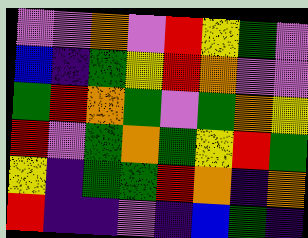[["violet", "violet", "orange", "violet", "red", "yellow", "green", "violet"], ["blue", "indigo", "green", "yellow", "red", "orange", "violet", "violet"], ["green", "red", "orange", "green", "violet", "green", "orange", "yellow"], ["red", "violet", "green", "orange", "green", "yellow", "red", "green"], ["yellow", "indigo", "green", "green", "red", "orange", "indigo", "orange"], ["red", "indigo", "indigo", "violet", "indigo", "blue", "green", "indigo"]]